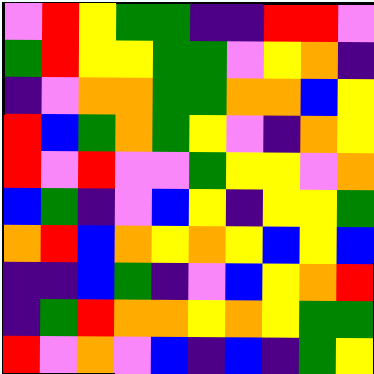[["violet", "red", "yellow", "green", "green", "indigo", "indigo", "red", "red", "violet"], ["green", "red", "yellow", "yellow", "green", "green", "violet", "yellow", "orange", "indigo"], ["indigo", "violet", "orange", "orange", "green", "green", "orange", "orange", "blue", "yellow"], ["red", "blue", "green", "orange", "green", "yellow", "violet", "indigo", "orange", "yellow"], ["red", "violet", "red", "violet", "violet", "green", "yellow", "yellow", "violet", "orange"], ["blue", "green", "indigo", "violet", "blue", "yellow", "indigo", "yellow", "yellow", "green"], ["orange", "red", "blue", "orange", "yellow", "orange", "yellow", "blue", "yellow", "blue"], ["indigo", "indigo", "blue", "green", "indigo", "violet", "blue", "yellow", "orange", "red"], ["indigo", "green", "red", "orange", "orange", "yellow", "orange", "yellow", "green", "green"], ["red", "violet", "orange", "violet", "blue", "indigo", "blue", "indigo", "green", "yellow"]]